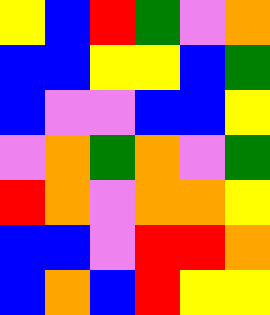[["yellow", "blue", "red", "green", "violet", "orange"], ["blue", "blue", "yellow", "yellow", "blue", "green"], ["blue", "violet", "violet", "blue", "blue", "yellow"], ["violet", "orange", "green", "orange", "violet", "green"], ["red", "orange", "violet", "orange", "orange", "yellow"], ["blue", "blue", "violet", "red", "red", "orange"], ["blue", "orange", "blue", "red", "yellow", "yellow"]]